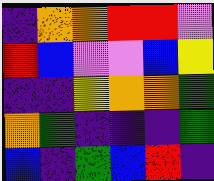[["indigo", "orange", "orange", "red", "red", "violet"], ["red", "blue", "violet", "violet", "blue", "yellow"], ["indigo", "indigo", "yellow", "orange", "orange", "green"], ["orange", "green", "indigo", "indigo", "indigo", "green"], ["blue", "indigo", "green", "blue", "red", "indigo"]]